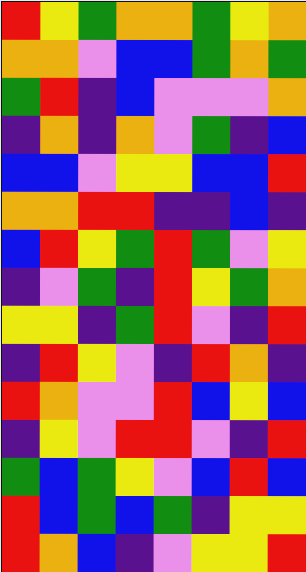[["red", "yellow", "green", "orange", "orange", "green", "yellow", "orange"], ["orange", "orange", "violet", "blue", "blue", "green", "orange", "green"], ["green", "red", "indigo", "blue", "violet", "violet", "violet", "orange"], ["indigo", "orange", "indigo", "orange", "violet", "green", "indigo", "blue"], ["blue", "blue", "violet", "yellow", "yellow", "blue", "blue", "red"], ["orange", "orange", "red", "red", "indigo", "indigo", "blue", "indigo"], ["blue", "red", "yellow", "green", "red", "green", "violet", "yellow"], ["indigo", "violet", "green", "indigo", "red", "yellow", "green", "orange"], ["yellow", "yellow", "indigo", "green", "red", "violet", "indigo", "red"], ["indigo", "red", "yellow", "violet", "indigo", "red", "orange", "indigo"], ["red", "orange", "violet", "violet", "red", "blue", "yellow", "blue"], ["indigo", "yellow", "violet", "red", "red", "violet", "indigo", "red"], ["green", "blue", "green", "yellow", "violet", "blue", "red", "blue"], ["red", "blue", "green", "blue", "green", "indigo", "yellow", "yellow"], ["red", "orange", "blue", "indigo", "violet", "yellow", "yellow", "red"]]